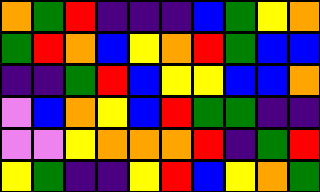[["orange", "green", "red", "indigo", "indigo", "indigo", "blue", "green", "yellow", "orange"], ["green", "red", "orange", "blue", "yellow", "orange", "red", "green", "blue", "blue"], ["indigo", "indigo", "green", "red", "blue", "yellow", "yellow", "blue", "blue", "orange"], ["violet", "blue", "orange", "yellow", "blue", "red", "green", "green", "indigo", "indigo"], ["violet", "violet", "yellow", "orange", "orange", "orange", "red", "indigo", "green", "red"], ["yellow", "green", "indigo", "indigo", "yellow", "red", "blue", "yellow", "orange", "green"]]